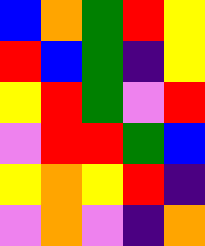[["blue", "orange", "green", "red", "yellow"], ["red", "blue", "green", "indigo", "yellow"], ["yellow", "red", "green", "violet", "red"], ["violet", "red", "red", "green", "blue"], ["yellow", "orange", "yellow", "red", "indigo"], ["violet", "orange", "violet", "indigo", "orange"]]